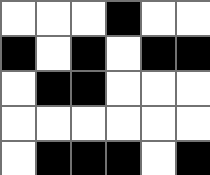[["white", "white", "white", "black", "white", "white"], ["black", "white", "black", "white", "black", "black"], ["white", "black", "black", "white", "white", "white"], ["white", "white", "white", "white", "white", "white"], ["white", "black", "black", "black", "white", "black"]]